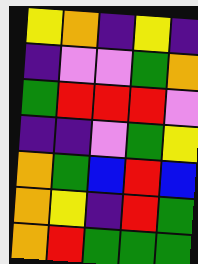[["yellow", "orange", "indigo", "yellow", "indigo"], ["indigo", "violet", "violet", "green", "orange"], ["green", "red", "red", "red", "violet"], ["indigo", "indigo", "violet", "green", "yellow"], ["orange", "green", "blue", "red", "blue"], ["orange", "yellow", "indigo", "red", "green"], ["orange", "red", "green", "green", "green"]]